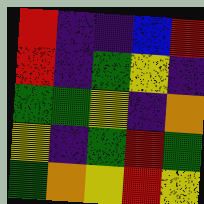[["red", "indigo", "indigo", "blue", "red"], ["red", "indigo", "green", "yellow", "indigo"], ["green", "green", "yellow", "indigo", "orange"], ["yellow", "indigo", "green", "red", "green"], ["green", "orange", "yellow", "red", "yellow"]]